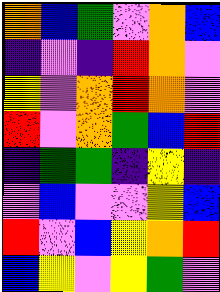[["orange", "blue", "green", "violet", "orange", "blue"], ["indigo", "violet", "indigo", "red", "orange", "violet"], ["yellow", "violet", "orange", "red", "orange", "violet"], ["red", "violet", "orange", "green", "blue", "red"], ["indigo", "green", "green", "indigo", "yellow", "indigo"], ["violet", "blue", "violet", "violet", "yellow", "blue"], ["red", "violet", "blue", "yellow", "orange", "red"], ["blue", "yellow", "violet", "yellow", "green", "violet"]]